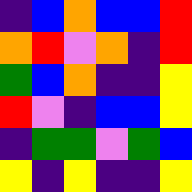[["indigo", "blue", "orange", "blue", "blue", "red"], ["orange", "red", "violet", "orange", "indigo", "red"], ["green", "blue", "orange", "indigo", "indigo", "yellow"], ["red", "violet", "indigo", "blue", "blue", "yellow"], ["indigo", "green", "green", "violet", "green", "blue"], ["yellow", "indigo", "yellow", "indigo", "indigo", "yellow"]]